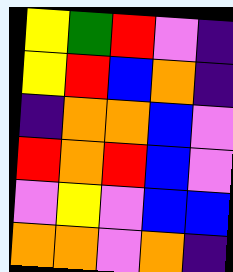[["yellow", "green", "red", "violet", "indigo"], ["yellow", "red", "blue", "orange", "indigo"], ["indigo", "orange", "orange", "blue", "violet"], ["red", "orange", "red", "blue", "violet"], ["violet", "yellow", "violet", "blue", "blue"], ["orange", "orange", "violet", "orange", "indigo"]]